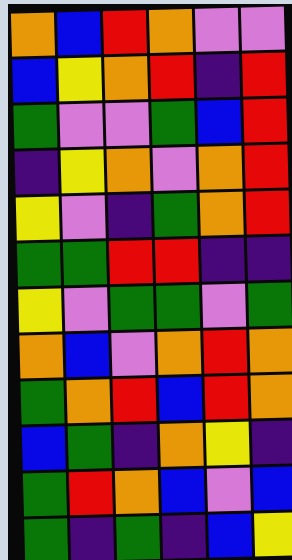[["orange", "blue", "red", "orange", "violet", "violet"], ["blue", "yellow", "orange", "red", "indigo", "red"], ["green", "violet", "violet", "green", "blue", "red"], ["indigo", "yellow", "orange", "violet", "orange", "red"], ["yellow", "violet", "indigo", "green", "orange", "red"], ["green", "green", "red", "red", "indigo", "indigo"], ["yellow", "violet", "green", "green", "violet", "green"], ["orange", "blue", "violet", "orange", "red", "orange"], ["green", "orange", "red", "blue", "red", "orange"], ["blue", "green", "indigo", "orange", "yellow", "indigo"], ["green", "red", "orange", "blue", "violet", "blue"], ["green", "indigo", "green", "indigo", "blue", "yellow"]]